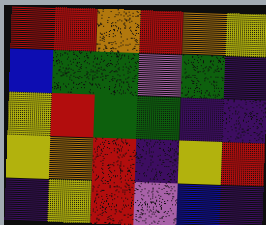[["red", "red", "orange", "red", "orange", "yellow"], ["blue", "green", "green", "violet", "green", "indigo"], ["yellow", "red", "green", "green", "indigo", "indigo"], ["yellow", "orange", "red", "indigo", "yellow", "red"], ["indigo", "yellow", "red", "violet", "blue", "indigo"]]